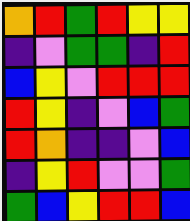[["orange", "red", "green", "red", "yellow", "yellow"], ["indigo", "violet", "green", "green", "indigo", "red"], ["blue", "yellow", "violet", "red", "red", "red"], ["red", "yellow", "indigo", "violet", "blue", "green"], ["red", "orange", "indigo", "indigo", "violet", "blue"], ["indigo", "yellow", "red", "violet", "violet", "green"], ["green", "blue", "yellow", "red", "red", "blue"]]